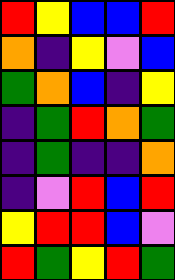[["red", "yellow", "blue", "blue", "red"], ["orange", "indigo", "yellow", "violet", "blue"], ["green", "orange", "blue", "indigo", "yellow"], ["indigo", "green", "red", "orange", "green"], ["indigo", "green", "indigo", "indigo", "orange"], ["indigo", "violet", "red", "blue", "red"], ["yellow", "red", "red", "blue", "violet"], ["red", "green", "yellow", "red", "green"]]